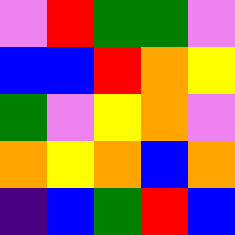[["violet", "red", "green", "green", "violet"], ["blue", "blue", "red", "orange", "yellow"], ["green", "violet", "yellow", "orange", "violet"], ["orange", "yellow", "orange", "blue", "orange"], ["indigo", "blue", "green", "red", "blue"]]